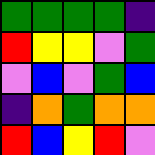[["green", "green", "green", "green", "indigo"], ["red", "yellow", "yellow", "violet", "green"], ["violet", "blue", "violet", "green", "blue"], ["indigo", "orange", "green", "orange", "orange"], ["red", "blue", "yellow", "red", "violet"]]